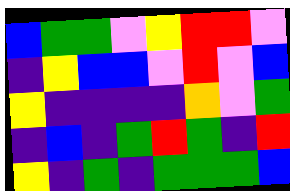[["blue", "green", "green", "violet", "yellow", "red", "red", "violet"], ["indigo", "yellow", "blue", "blue", "violet", "red", "violet", "blue"], ["yellow", "indigo", "indigo", "indigo", "indigo", "orange", "violet", "green"], ["indigo", "blue", "indigo", "green", "red", "green", "indigo", "red"], ["yellow", "indigo", "green", "indigo", "green", "green", "green", "blue"]]